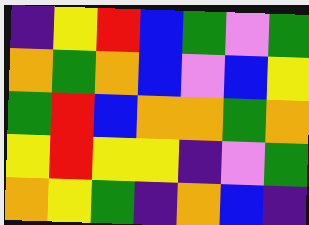[["indigo", "yellow", "red", "blue", "green", "violet", "green"], ["orange", "green", "orange", "blue", "violet", "blue", "yellow"], ["green", "red", "blue", "orange", "orange", "green", "orange"], ["yellow", "red", "yellow", "yellow", "indigo", "violet", "green"], ["orange", "yellow", "green", "indigo", "orange", "blue", "indigo"]]